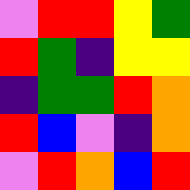[["violet", "red", "red", "yellow", "green"], ["red", "green", "indigo", "yellow", "yellow"], ["indigo", "green", "green", "red", "orange"], ["red", "blue", "violet", "indigo", "orange"], ["violet", "red", "orange", "blue", "red"]]